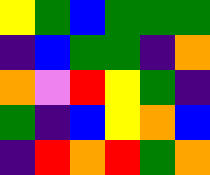[["yellow", "green", "blue", "green", "green", "green"], ["indigo", "blue", "green", "green", "indigo", "orange"], ["orange", "violet", "red", "yellow", "green", "indigo"], ["green", "indigo", "blue", "yellow", "orange", "blue"], ["indigo", "red", "orange", "red", "green", "orange"]]